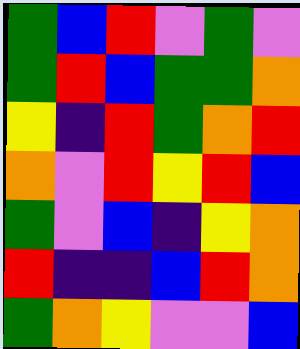[["green", "blue", "red", "violet", "green", "violet"], ["green", "red", "blue", "green", "green", "orange"], ["yellow", "indigo", "red", "green", "orange", "red"], ["orange", "violet", "red", "yellow", "red", "blue"], ["green", "violet", "blue", "indigo", "yellow", "orange"], ["red", "indigo", "indigo", "blue", "red", "orange"], ["green", "orange", "yellow", "violet", "violet", "blue"]]